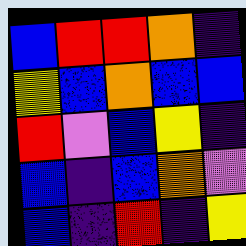[["blue", "red", "red", "orange", "indigo"], ["yellow", "blue", "orange", "blue", "blue"], ["red", "violet", "blue", "yellow", "indigo"], ["blue", "indigo", "blue", "orange", "violet"], ["blue", "indigo", "red", "indigo", "yellow"]]